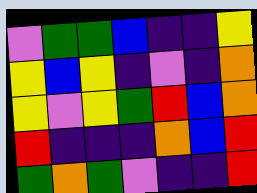[["violet", "green", "green", "blue", "indigo", "indigo", "yellow"], ["yellow", "blue", "yellow", "indigo", "violet", "indigo", "orange"], ["yellow", "violet", "yellow", "green", "red", "blue", "orange"], ["red", "indigo", "indigo", "indigo", "orange", "blue", "red"], ["green", "orange", "green", "violet", "indigo", "indigo", "red"]]